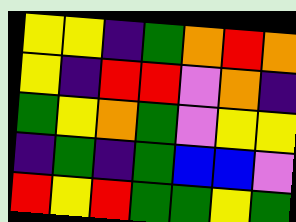[["yellow", "yellow", "indigo", "green", "orange", "red", "orange"], ["yellow", "indigo", "red", "red", "violet", "orange", "indigo"], ["green", "yellow", "orange", "green", "violet", "yellow", "yellow"], ["indigo", "green", "indigo", "green", "blue", "blue", "violet"], ["red", "yellow", "red", "green", "green", "yellow", "green"]]